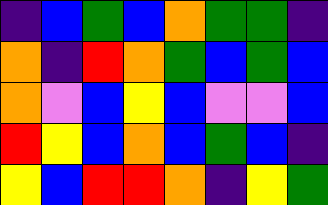[["indigo", "blue", "green", "blue", "orange", "green", "green", "indigo"], ["orange", "indigo", "red", "orange", "green", "blue", "green", "blue"], ["orange", "violet", "blue", "yellow", "blue", "violet", "violet", "blue"], ["red", "yellow", "blue", "orange", "blue", "green", "blue", "indigo"], ["yellow", "blue", "red", "red", "orange", "indigo", "yellow", "green"]]